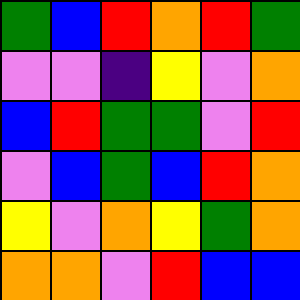[["green", "blue", "red", "orange", "red", "green"], ["violet", "violet", "indigo", "yellow", "violet", "orange"], ["blue", "red", "green", "green", "violet", "red"], ["violet", "blue", "green", "blue", "red", "orange"], ["yellow", "violet", "orange", "yellow", "green", "orange"], ["orange", "orange", "violet", "red", "blue", "blue"]]